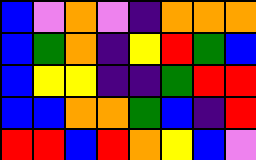[["blue", "violet", "orange", "violet", "indigo", "orange", "orange", "orange"], ["blue", "green", "orange", "indigo", "yellow", "red", "green", "blue"], ["blue", "yellow", "yellow", "indigo", "indigo", "green", "red", "red"], ["blue", "blue", "orange", "orange", "green", "blue", "indigo", "red"], ["red", "red", "blue", "red", "orange", "yellow", "blue", "violet"]]